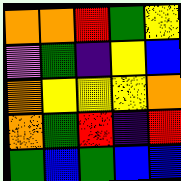[["orange", "orange", "red", "green", "yellow"], ["violet", "green", "indigo", "yellow", "blue"], ["orange", "yellow", "yellow", "yellow", "orange"], ["orange", "green", "red", "indigo", "red"], ["green", "blue", "green", "blue", "blue"]]